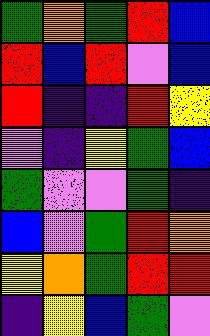[["green", "orange", "green", "red", "blue"], ["red", "blue", "red", "violet", "blue"], ["red", "indigo", "indigo", "red", "yellow"], ["violet", "indigo", "yellow", "green", "blue"], ["green", "violet", "violet", "green", "indigo"], ["blue", "violet", "green", "red", "orange"], ["yellow", "orange", "green", "red", "red"], ["indigo", "yellow", "blue", "green", "violet"]]